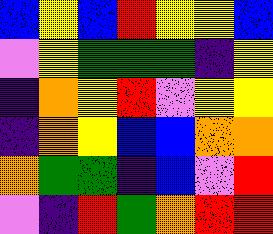[["blue", "yellow", "blue", "red", "yellow", "yellow", "blue"], ["violet", "yellow", "green", "green", "green", "indigo", "yellow"], ["indigo", "orange", "yellow", "red", "violet", "yellow", "yellow"], ["indigo", "orange", "yellow", "blue", "blue", "orange", "orange"], ["orange", "green", "green", "indigo", "blue", "violet", "red"], ["violet", "indigo", "red", "green", "orange", "red", "red"]]